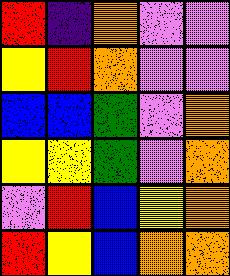[["red", "indigo", "orange", "violet", "violet"], ["yellow", "red", "orange", "violet", "violet"], ["blue", "blue", "green", "violet", "orange"], ["yellow", "yellow", "green", "violet", "orange"], ["violet", "red", "blue", "yellow", "orange"], ["red", "yellow", "blue", "orange", "orange"]]